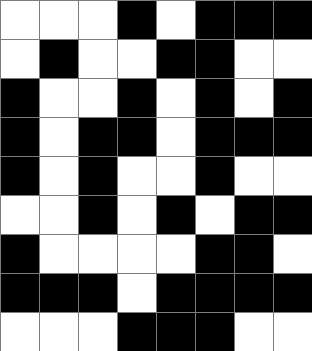[["white", "white", "white", "black", "white", "black", "black", "black"], ["white", "black", "white", "white", "black", "black", "white", "white"], ["black", "white", "white", "black", "white", "black", "white", "black"], ["black", "white", "black", "black", "white", "black", "black", "black"], ["black", "white", "black", "white", "white", "black", "white", "white"], ["white", "white", "black", "white", "black", "white", "black", "black"], ["black", "white", "white", "white", "white", "black", "black", "white"], ["black", "black", "black", "white", "black", "black", "black", "black"], ["white", "white", "white", "black", "black", "black", "white", "white"]]